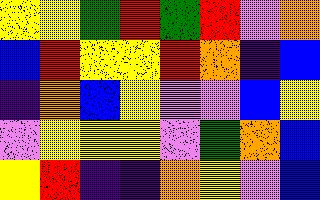[["yellow", "yellow", "green", "red", "green", "red", "violet", "orange"], ["blue", "red", "yellow", "yellow", "red", "orange", "indigo", "blue"], ["indigo", "orange", "blue", "yellow", "violet", "violet", "blue", "yellow"], ["violet", "yellow", "yellow", "yellow", "violet", "green", "orange", "blue"], ["yellow", "red", "indigo", "indigo", "orange", "yellow", "violet", "blue"]]